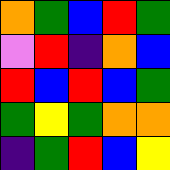[["orange", "green", "blue", "red", "green"], ["violet", "red", "indigo", "orange", "blue"], ["red", "blue", "red", "blue", "green"], ["green", "yellow", "green", "orange", "orange"], ["indigo", "green", "red", "blue", "yellow"]]